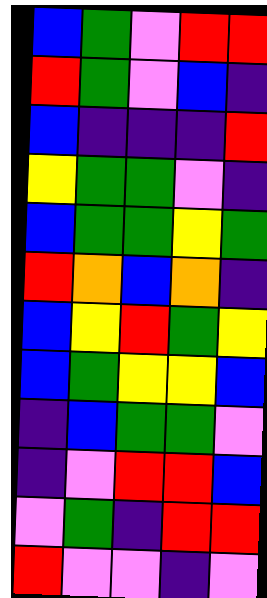[["blue", "green", "violet", "red", "red"], ["red", "green", "violet", "blue", "indigo"], ["blue", "indigo", "indigo", "indigo", "red"], ["yellow", "green", "green", "violet", "indigo"], ["blue", "green", "green", "yellow", "green"], ["red", "orange", "blue", "orange", "indigo"], ["blue", "yellow", "red", "green", "yellow"], ["blue", "green", "yellow", "yellow", "blue"], ["indigo", "blue", "green", "green", "violet"], ["indigo", "violet", "red", "red", "blue"], ["violet", "green", "indigo", "red", "red"], ["red", "violet", "violet", "indigo", "violet"]]